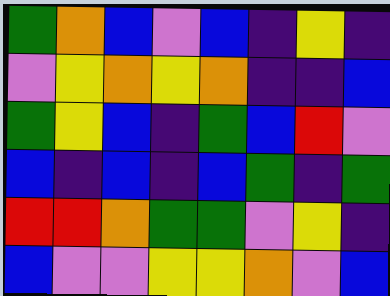[["green", "orange", "blue", "violet", "blue", "indigo", "yellow", "indigo"], ["violet", "yellow", "orange", "yellow", "orange", "indigo", "indigo", "blue"], ["green", "yellow", "blue", "indigo", "green", "blue", "red", "violet"], ["blue", "indigo", "blue", "indigo", "blue", "green", "indigo", "green"], ["red", "red", "orange", "green", "green", "violet", "yellow", "indigo"], ["blue", "violet", "violet", "yellow", "yellow", "orange", "violet", "blue"]]